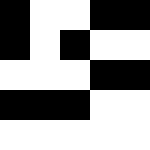[["black", "white", "white", "black", "black"], ["black", "white", "black", "white", "white"], ["white", "white", "white", "black", "black"], ["black", "black", "black", "white", "white"], ["white", "white", "white", "white", "white"]]